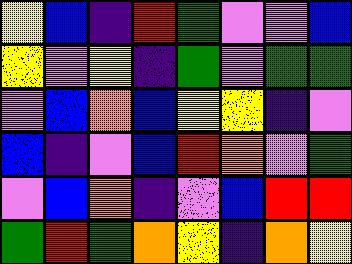[["yellow", "blue", "indigo", "red", "green", "violet", "violet", "blue"], ["yellow", "violet", "yellow", "indigo", "green", "violet", "green", "green"], ["violet", "blue", "orange", "blue", "yellow", "yellow", "indigo", "violet"], ["blue", "indigo", "violet", "blue", "red", "orange", "violet", "green"], ["violet", "blue", "orange", "indigo", "violet", "blue", "red", "red"], ["green", "red", "green", "orange", "yellow", "indigo", "orange", "yellow"]]